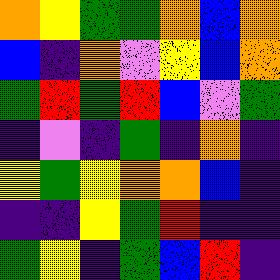[["orange", "yellow", "green", "green", "orange", "blue", "orange"], ["blue", "indigo", "orange", "violet", "yellow", "blue", "orange"], ["green", "red", "green", "red", "blue", "violet", "green"], ["indigo", "violet", "indigo", "green", "indigo", "orange", "indigo"], ["yellow", "green", "yellow", "orange", "orange", "blue", "indigo"], ["indigo", "indigo", "yellow", "green", "red", "indigo", "indigo"], ["green", "yellow", "indigo", "green", "blue", "red", "indigo"]]